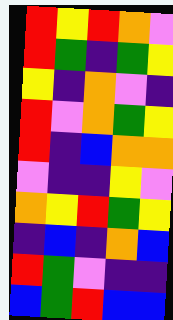[["red", "yellow", "red", "orange", "violet"], ["red", "green", "indigo", "green", "yellow"], ["yellow", "indigo", "orange", "violet", "indigo"], ["red", "violet", "orange", "green", "yellow"], ["red", "indigo", "blue", "orange", "orange"], ["violet", "indigo", "indigo", "yellow", "violet"], ["orange", "yellow", "red", "green", "yellow"], ["indigo", "blue", "indigo", "orange", "blue"], ["red", "green", "violet", "indigo", "indigo"], ["blue", "green", "red", "blue", "blue"]]